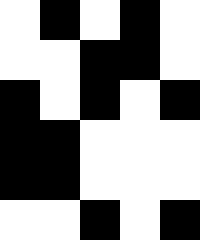[["white", "black", "white", "black", "white"], ["white", "white", "black", "black", "white"], ["black", "white", "black", "white", "black"], ["black", "black", "white", "white", "white"], ["black", "black", "white", "white", "white"], ["white", "white", "black", "white", "black"]]